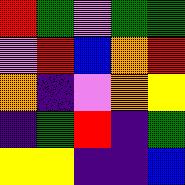[["red", "green", "violet", "green", "green"], ["violet", "red", "blue", "orange", "red"], ["orange", "indigo", "violet", "orange", "yellow"], ["indigo", "green", "red", "indigo", "green"], ["yellow", "yellow", "indigo", "indigo", "blue"]]